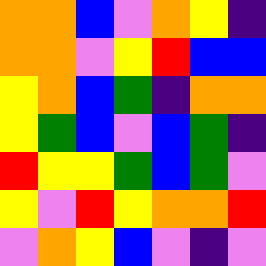[["orange", "orange", "blue", "violet", "orange", "yellow", "indigo"], ["orange", "orange", "violet", "yellow", "red", "blue", "blue"], ["yellow", "orange", "blue", "green", "indigo", "orange", "orange"], ["yellow", "green", "blue", "violet", "blue", "green", "indigo"], ["red", "yellow", "yellow", "green", "blue", "green", "violet"], ["yellow", "violet", "red", "yellow", "orange", "orange", "red"], ["violet", "orange", "yellow", "blue", "violet", "indigo", "violet"]]